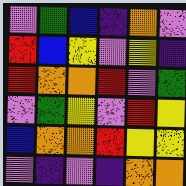[["violet", "green", "blue", "indigo", "orange", "violet"], ["red", "blue", "yellow", "violet", "yellow", "indigo"], ["red", "orange", "orange", "red", "violet", "green"], ["violet", "green", "yellow", "violet", "red", "yellow"], ["blue", "orange", "orange", "red", "yellow", "yellow"], ["violet", "indigo", "violet", "indigo", "orange", "orange"]]